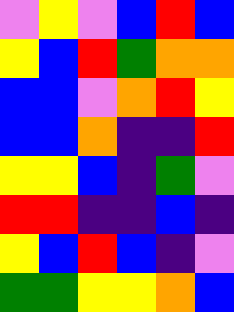[["violet", "yellow", "violet", "blue", "red", "blue"], ["yellow", "blue", "red", "green", "orange", "orange"], ["blue", "blue", "violet", "orange", "red", "yellow"], ["blue", "blue", "orange", "indigo", "indigo", "red"], ["yellow", "yellow", "blue", "indigo", "green", "violet"], ["red", "red", "indigo", "indigo", "blue", "indigo"], ["yellow", "blue", "red", "blue", "indigo", "violet"], ["green", "green", "yellow", "yellow", "orange", "blue"]]